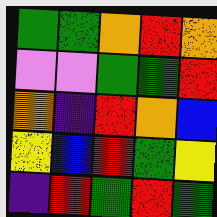[["green", "green", "orange", "red", "orange"], ["violet", "violet", "green", "green", "red"], ["orange", "indigo", "red", "orange", "blue"], ["yellow", "blue", "red", "green", "yellow"], ["indigo", "red", "green", "red", "green"]]